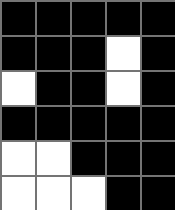[["black", "black", "black", "black", "black"], ["black", "black", "black", "white", "black"], ["white", "black", "black", "white", "black"], ["black", "black", "black", "black", "black"], ["white", "white", "black", "black", "black"], ["white", "white", "white", "black", "black"]]